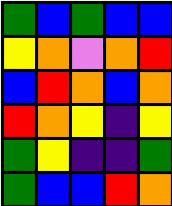[["green", "blue", "green", "blue", "blue"], ["yellow", "orange", "violet", "orange", "red"], ["blue", "red", "orange", "blue", "orange"], ["red", "orange", "yellow", "indigo", "yellow"], ["green", "yellow", "indigo", "indigo", "green"], ["green", "blue", "blue", "red", "orange"]]